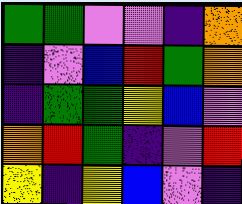[["green", "green", "violet", "violet", "indigo", "orange"], ["indigo", "violet", "blue", "red", "green", "orange"], ["indigo", "green", "green", "yellow", "blue", "violet"], ["orange", "red", "green", "indigo", "violet", "red"], ["yellow", "indigo", "yellow", "blue", "violet", "indigo"]]